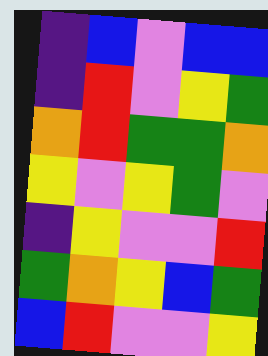[["indigo", "blue", "violet", "blue", "blue"], ["indigo", "red", "violet", "yellow", "green"], ["orange", "red", "green", "green", "orange"], ["yellow", "violet", "yellow", "green", "violet"], ["indigo", "yellow", "violet", "violet", "red"], ["green", "orange", "yellow", "blue", "green"], ["blue", "red", "violet", "violet", "yellow"]]